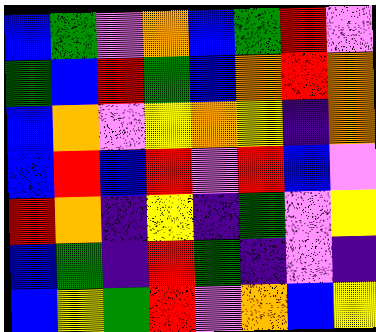[["blue", "green", "violet", "orange", "blue", "green", "red", "violet"], ["green", "blue", "red", "green", "blue", "orange", "red", "orange"], ["blue", "orange", "violet", "yellow", "orange", "yellow", "indigo", "orange"], ["blue", "red", "blue", "red", "violet", "red", "blue", "violet"], ["red", "orange", "indigo", "yellow", "indigo", "green", "violet", "yellow"], ["blue", "green", "indigo", "red", "green", "indigo", "violet", "indigo"], ["blue", "yellow", "green", "red", "violet", "orange", "blue", "yellow"]]